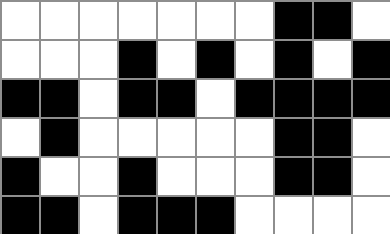[["white", "white", "white", "white", "white", "white", "white", "black", "black", "white"], ["white", "white", "white", "black", "white", "black", "white", "black", "white", "black"], ["black", "black", "white", "black", "black", "white", "black", "black", "black", "black"], ["white", "black", "white", "white", "white", "white", "white", "black", "black", "white"], ["black", "white", "white", "black", "white", "white", "white", "black", "black", "white"], ["black", "black", "white", "black", "black", "black", "white", "white", "white", "white"]]